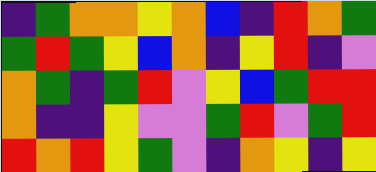[["indigo", "green", "orange", "orange", "yellow", "orange", "blue", "indigo", "red", "orange", "green"], ["green", "red", "green", "yellow", "blue", "orange", "indigo", "yellow", "red", "indigo", "violet"], ["orange", "green", "indigo", "green", "red", "violet", "yellow", "blue", "green", "red", "red"], ["orange", "indigo", "indigo", "yellow", "violet", "violet", "green", "red", "violet", "green", "red"], ["red", "orange", "red", "yellow", "green", "violet", "indigo", "orange", "yellow", "indigo", "yellow"]]